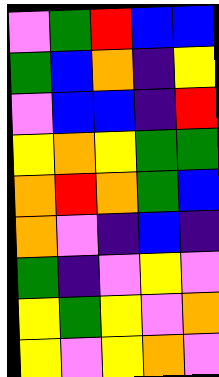[["violet", "green", "red", "blue", "blue"], ["green", "blue", "orange", "indigo", "yellow"], ["violet", "blue", "blue", "indigo", "red"], ["yellow", "orange", "yellow", "green", "green"], ["orange", "red", "orange", "green", "blue"], ["orange", "violet", "indigo", "blue", "indigo"], ["green", "indigo", "violet", "yellow", "violet"], ["yellow", "green", "yellow", "violet", "orange"], ["yellow", "violet", "yellow", "orange", "violet"]]